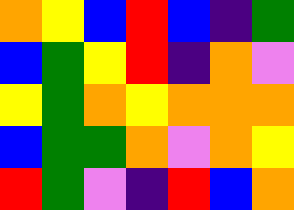[["orange", "yellow", "blue", "red", "blue", "indigo", "green"], ["blue", "green", "yellow", "red", "indigo", "orange", "violet"], ["yellow", "green", "orange", "yellow", "orange", "orange", "orange"], ["blue", "green", "green", "orange", "violet", "orange", "yellow"], ["red", "green", "violet", "indigo", "red", "blue", "orange"]]